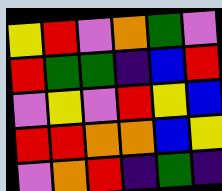[["yellow", "red", "violet", "orange", "green", "violet"], ["red", "green", "green", "indigo", "blue", "red"], ["violet", "yellow", "violet", "red", "yellow", "blue"], ["red", "red", "orange", "orange", "blue", "yellow"], ["violet", "orange", "red", "indigo", "green", "indigo"]]